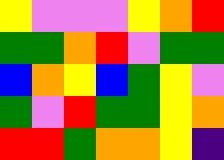[["yellow", "violet", "violet", "violet", "yellow", "orange", "red"], ["green", "green", "orange", "red", "violet", "green", "green"], ["blue", "orange", "yellow", "blue", "green", "yellow", "violet"], ["green", "violet", "red", "green", "green", "yellow", "orange"], ["red", "red", "green", "orange", "orange", "yellow", "indigo"]]